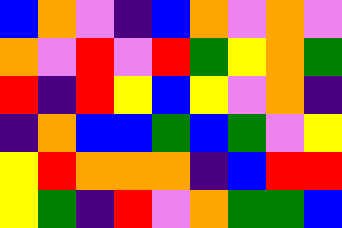[["blue", "orange", "violet", "indigo", "blue", "orange", "violet", "orange", "violet"], ["orange", "violet", "red", "violet", "red", "green", "yellow", "orange", "green"], ["red", "indigo", "red", "yellow", "blue", "yellow", "violet", "orange", "indigo"], ["indigo", "orange", "blue", "blue", "green", "blue", "green", "violet", "yellow"], ["yellow", "red", "orange", "orange", "orange", "indigo", "blue", "red", "red"], ["yellow", "green", "indigo", "red", "violet", "orange", "green", "green", "blue"]]